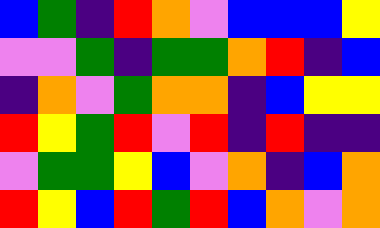[["blue", "green", "indigo", "red", "orange", "violet", "blue", "blue", "blue", "yellow"], ["violet", "violet", "green", "indigo", "green", "green", "orange", "red", "indigo", "blue"], ["indigo", "orange", "violet", "green", "orange", "orange", "indigo", "blue", "yellow", "yellow"], ["red", "yellow", "green", "red", "violet", "red", "indigo", "red", "indigo", "indigo"], ["violet", "green", "green", "yellow", "blue", "violet", "orange", "indigo", "blue", "orange"], ["red", "yellow", "blue", "red", "green", "red", "blue", "orange", "violet", "orange"]]